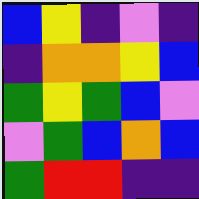[["blue", "yellow", "indigo", "violet", "indigo"], ["indigo", "orange", "orange", "yellow", "blue"], ["green", "yellow", "green", "blue", "violet"], ["violet", "green", "blue", "orange", "blue"], ["green", "red", "red", "indigo", "indigo"]]